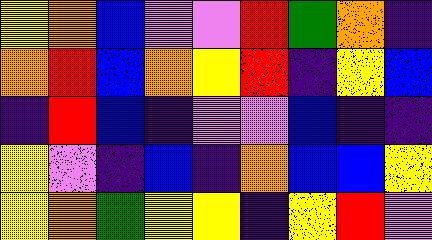[["yellow", "orange", "blue", "violet", "violet", "red", "green", "orange", "indigo"], ["orange", "red", "blue", "orange", "yellow", "red", "indigo", "yellow", "blue"], ["indigo", "red", "blue", "indigo", "violet", "violet", "blue", "indigo", "indigo"], ["yellow", "violet", "indigo", "blue", "indigo", "orange", "blue", "blue", "yellow"], ["yellow", "orange", "green", "yellow", "yellow", "indigo", "yellow", "red", "violet"]]